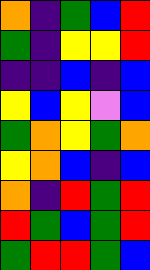[["orange", "indigo", "green", "blue", "red"], ["green", "indigo", "yellow", "yellow", "red"], ["indigo", "indigo", "blue", "indigo", "blue"], ["yellow", "blue", "yellow", "violet", "blue"], ["green", "orange", "yellow", "green", "orange"], ["yellow", "orange", "blue", "indigo", "blue"], ["orange", "indigo", "red", "green", "red"], ["red", "green", "blue", "green", "red"], ["green", "red", "red", "green", "blue"]]